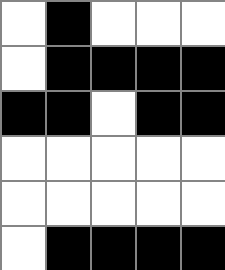[["white", "black", "white", "white", "white"], ["white", "black", "black", "black", "black"], ["black", "black", "white", "black", "black"], ["white", "white", "white", "white", "white"], ["white", "white", "white", "white", "white"], ["white", "black", "black", "black", "black"]]